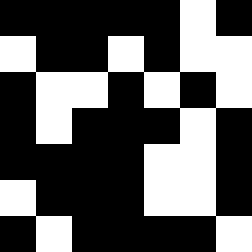[["black", "black", "black", "black", "black", "white", "black"], ["white", "black", "black", "white", "black", "white", "white"], ["black", "white", "white", "black", "white", "black", "white"], ["black", "white", "black", "black", "black", "white", "black"], ["black", "black", "black", "black", "white", "white", "black"], ["white", "black", "black", "black", "white", "white", "black"], ["black", "white", "black", "black", "black", "black", "white"]]